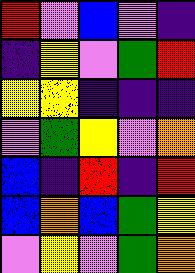[["red", "violet", "blue", "violet", "indigo"], ["indigo", "yellow", "violet", "green", "red"], ["yellow", "yellow", "indigo", "indigo", "indigo"], ["violet", "green", "yellow", "violet", "orange"], ["blue", "indigo", "red", "indigo", "red"], ["blue", "orange", "blue", "green", "yellow"], ["violet", "yellow", "violet", "green", "orange"]]